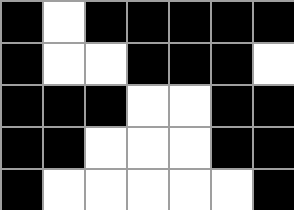[["black", "white", "black", "black", "black", "black", "black"], ["black", "white", "white", "black", "black", "black", "white"], ["black", "black", "black", "white", "white", "black", "black"], ["black", "black", "white", "white", "white", "black", "black"], ["black", "white", "white", "white", "white", "white", "black"]]